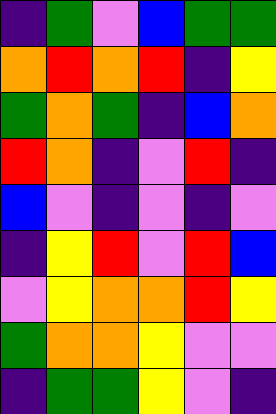[["indigo", "green", "violet", "blue", "green", "green"], ["orange", "red", "orange", "red", "indigo", "yellow"], ["green", "orange", "green", "indigo", "blue", "orange"], ["red", "orange", "indigo", "violet", "red", "indigo"], ["blue", "violet", "indigo", "violet", "indigo", "violet"], ["indigo", "yellow", "red", "violet", "red", "blue"], ["violet", "yellow", "orange", "orange", "red", "yellow"], ["green", "orange", "orange", "yellow", "violet", "violet"], ["indigo", "green", "green", "yellow", "violet", "indigo"]]